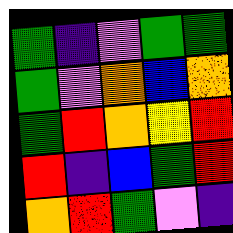[["green", "indigo", "violet", "green", "green"], ["green", "violet", "orange", "blue", "orange"], ["green", "red", "orange", "yellow", "red"], ["red", "indigo", "blue", "green", "red"], ["orange", "red", "green", "violet", "indigo"]]